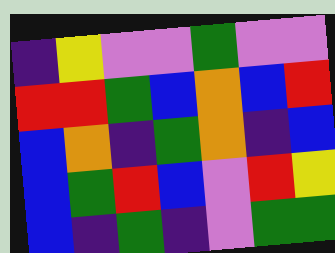[["indigo", "yellow", "violet", "violet", "green", "violet", "violet"], ["red", "red", "green", "blue", "orange", "blue", "red"], ["blue", "orange", "indigo", "green", "orange", "indigo", "blue"], ["blue", "green", "red", "blue", "violet", "red", "yellow"], ["blue", "indigo", "green", "indigo", "violet", "green", "green"]]